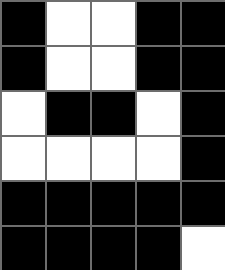[["black", "white", "white", "black", "black"], ["black", "white", "white", "black", "black"], ["white", "black", "black", "white", "black"], ["white", "white", "white", "white", "black"], ["black", "black", "black", "black", "black"], ["black", "black", "black", "black", "white"]]